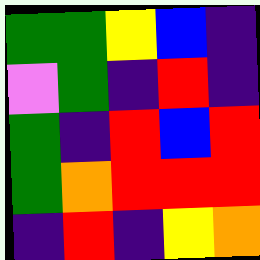[["green", "green", "yellow", "blue", "indigo"], ["violet", "green", "indigo", "red", "indigo"], ["green", "indigo", "red", "blue", "red"], ["green", "orange", "red", "red", "red"], ["indigo", "red", "indigo", "yellow", "orange"]]